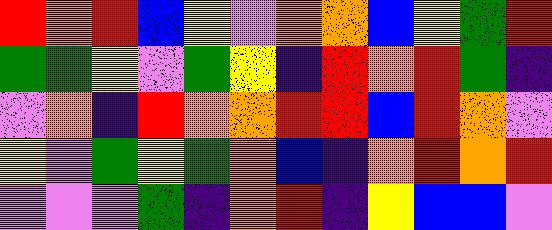[["red", "orange", "red", "blue", "yellow", "violet", "orange", "orange", "blue", "yellow", "green", "red"], ["green", "green", "yellow", "violet", "green", "yellow", "indigo", "red", "orange", "red", "green", "indigo"], ["violet", "orange", "indigo", "red", "orange", "orange", "red", "red", "blue", "red", "orange", "violet"], ["yellow", "violet", "green", "yellow", "green", "orange", "blue", "indigo", "orange", "red", "orange", "red"], ["violet", "violet", "violet", "green", "indigo", "orange", "red", "indigo", "yellow", "blue", "blue", "violet"]]